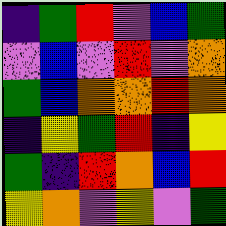[["indigo", "green", "red", "violet", "blue", "green"], ["violet", "blue", "violet", "red", "violet", "orange"], ["green", "blue", "orange", "orange", "red", "orange"], ["indigo", "yellow", "green", "red", "indigo", "yellow"], ["green", "indigo", "red", "orange", "blue", "red"], ["yellow", "orange", "violet", "yellow", "violet", "green"]]